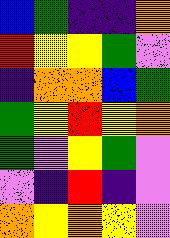[["blue", "green", "indigo", "indigo", "orange"], ["red", "yellow", "yellow", "green", "violet"], ["indigo", "orange", "orange", "blue", "green"], ["green", "yellow", "red", "yellow", "orange"], ["green", "violet", "yellow", "green", "violet"], ["violet", "indigo", "red", "indigo", "violet"], ["orange", "yellow", "orange", "yellow", "violet"]]